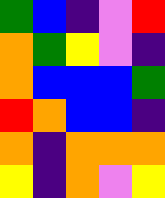[["green", "blue", "indigo", "violet", "red"], ["orange", "green", "yellow", "violet", "indigo"], ["orange", "blue", "blue", "blue", "green"], ["red", "orange", "blue", "blue", "indigo"], ["orange", "indigo", "orange", "orange", "orange"], ["yellow", "indigo", "orange", "violet", "yellow"]]